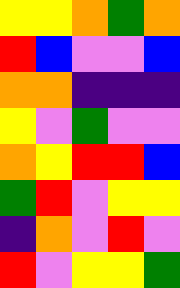[["yellow", "yellow", "orange", "green", "orange"], ["red", "blue", "violet", "violet", "blue"], ["orange", "orange", "indigo", "indigo", "indigo"], ["yellow", "violet", "green", "violet", "violet"], ["orange", "yellow", "red", "red", "blue"], ["green", "red", "violet", "yellow", "yellow"], ["indigo", "orange", "violet", "red", "violet"], ["red", "violet", "yellow", "yellow", "green"]]